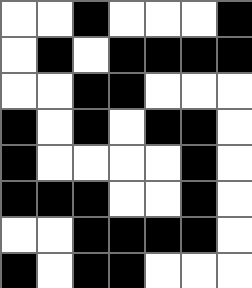[["white", "white", "black", "white", "white", "white", "black"], ["white", "black", "white", "black", "black", "black", "black"], ["white", "white", "black", "black", "white", "white", "white"], ["black", "white", "black", "white", "black", "black", "white"], ["black", "white", "white", "white", "white", "black", "white"], ["black", "black", "black", "white", "white", "black", "white"], ["white", "white", "black", "black", "black", "black", "white"], ["black", "white", "black", "black", "white", "white", "white"]]